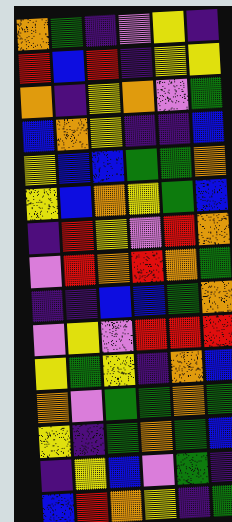[["orange", "green", "indigo", "violet", "yellow", "indigo"], ["red", "blue", "red", "indigo", "yellow", "yellow"], ["orange", "indigo", "yellow", "orange", "violet", "green"], ["blue", "orange", "yellow", "indigo", "indigo", "blue"], ["yellow", "blue", "blue", "green", "green", "orange"], ["yellow", "blue", "orange", "yellow", "green", "blue"], ["indigo", "red", "yellow", "violet", "red", "orange"], ["violet", "red", "orange", "red", "orange", "green"], ["indigo", "indigo", "blue", "blue", "green", "orange"], ["violet", "yellow", "violet", "red", "red", "red"], ["yellow", "green", "yellow", "indigo", "orange", "blue"], ["orange", "violet", "green", "green", "orange", "green"], ["yellow", "indigo", "green", "orange", "green", "blue"], ["indigo", "yellow", "blue", "violet", "green", "indigo"], ["blue", "red", "orange", "yellow", "indigo", "green"]]